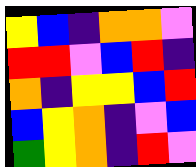[["yellow", "blue", "indigo", "orange", "orange", "violet"], ["red", "red", "violet", "blue", "red", "indigo"], ["orange", "indigo", "yellow", "yellow", "blue", "red"], ["blue", "yellow", "orange", "indigo", "violet", "blue"], ["green", "yellow", "orange", "indigo", "red", "violet"]]